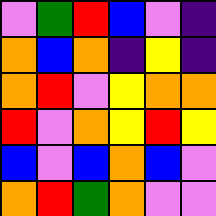[["violet", "green", "red", "blue", "violet", "indigo"], ["orange", "blue", "orange", "indigo", "yellow", "indigo"], ["orange", "red", "violet", "yellow", "orange", "orange"], ["red", "violet", "orange", "yellow", "red", "yellow"], ["blue", "violet", "blue", "orange", "blue", "violet"], ["orange", "red", "green", "orange", "violet", "violet"]]